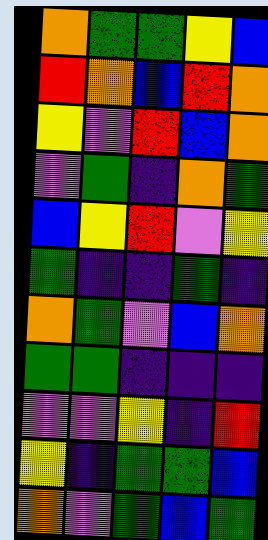[["orange", "green", "green", "yellow", "blue"], ["red", "orange", "blue", "red", "orange"], ["yellow", "violet", "red", "blue", "orange"], ["violet", "green", "indigo", "orange", "green"], ["blue", "yellow", "red", "violet", "yellow"], ["green", "indigo", "indigo", "green", "indigo"], ["orange", "green", "violet", "blue", "orange"], ["green", "green", "indigo", "indigo", "indigo"], ["violet", "violet", "yellow", "indigo", "red"], ["yellow", "indigo", "green", "green", "blue"], ["orange", "violet", "green", "blue", "green"]]